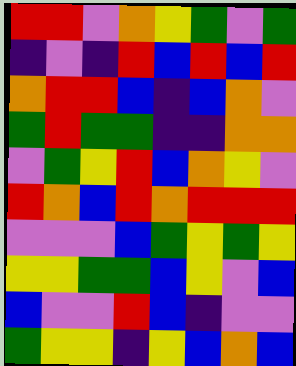[["red", "red", "violet", "orange", "yellow", "green", "violet", "green"], ["indigo", "violet", "indigo", "red", "blue", "red", "blue", "red"], ["orange", "red", "red", "blue", "indigo", "blue", "orange", "violet"], ["green", "red", "green", "green", "indigo", "indigo", "orange", "orange"], ["violet", "green", "yellow", "red", "blue", "orange", "yellow", "violet"], ["red", "orange", "blue", "red", "orange", "red", "red", "red"], ["violet", "violet", "violet", "blue", "green", "yellow", "green", "yellow"], ["yellow", "yellow", "green", "green", "blue", "yellow", "violet", "blue"], ["blue", "violet", "violet", "red", "blue", "indigo", "violet", "violet"], ["green", "yellow", "yellow", "indigo", "yellow", "blue", "orange", "blue"]]